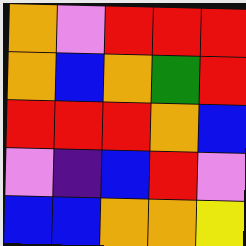[["orange", "violet", "red", "red", "red"], ["orange", "blue", "orange", "green", "red"], ["red", "red", "red", "orange", "blue"], ["violet", "indigo", "blue", "red", "violet"], ["blue", "blue", "orange", "orange", "yellow"]]